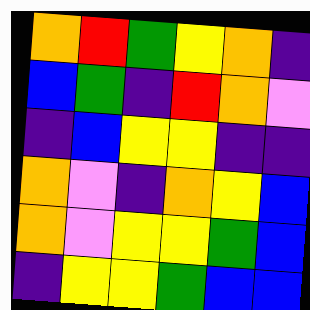[["orange", "red", "green", "yellow", "orange", "indigo"], ["blue", "green", "indigo", "red", "orange", "violet"], ["indigo", "blue", "yellow", "yellow", "indigo", "indigo"], ["orange", "violet", "indigo", "orange", "yellow", "blue"], ["orange", "violet", "yellow", "yellow", "green", "blue"], ["indigo", "yellow", "yellow", "green", "blue", "blue"]]